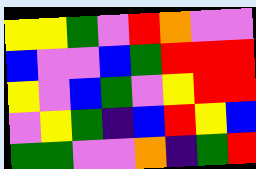[["yellow", "yellow", "green", "violet", "red", "orange", "violet", "violet"], ["blue", "violet", "violet", "blue", "green", "red", "red", "red"], ["yellow", "violet", "blue", "green", "violet", "yellow", "red", "red"], ["violet", "yellow", "green", "indigo", "blue", "red", "yellow", "blue"], ["green", "green", "violet", "violet", "orange", "indigo", "green", "red"]]